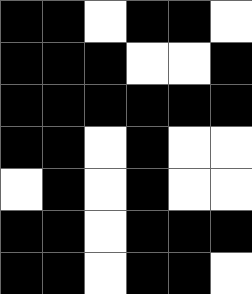[["black", "black", "white", "black", "black", "white"], ["black", "black", "black", "white", "white", "black"], ["black", "black", "black", "black", "black", "black"], ["black", "black", "white", "black", "white", "white"], ["white", "black", "white", "black", "white", "white"], ["black", "black", "white", "black", "black", "black"], ["black", "black", "white", "black", "black", "white"]]